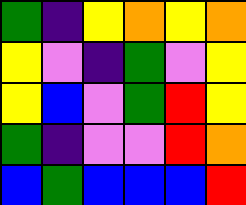[["green", "indigo", "yellow", "orange", "yellow", "orange"], ["yellow", "violet", "indigo", "green", "violet", "yellow"], ["yellow", "blue", "violet", "green", "red", "yellow"], ["green", "indigo", "violet", "violet", "red", "orange"], ["blue", "green", "blue", "blue", "blue", "red"]]